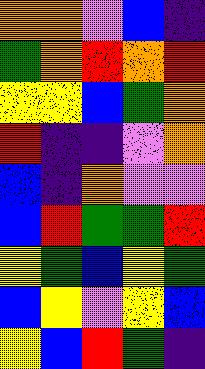[["orange", "orange", "violet", "blue", "indigo"], ["green", "orange", "red", "orange", "red"], ["yellow", "yellow", "blue", "green", "orange"], ["red", "indigo", "indigo", "violet", "orange"], ["blue", "indigo", "orange", "violet", "violet"], ["blue", "red", "green", "green", "red"], ["yellow", "green", "blue", "yellow", "green"], ["blue", "yellow", "violet", "yellow", "blue"], ["yellow", "blue", "red", "green", "indigo"]]